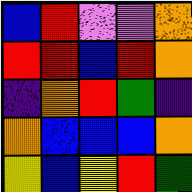[["blue", "red", "violet", "violet", "orange"], ["red", "red", "blue", "red", "orange"], ["indigo", "orange", "red", "green", "indigo"], ["orange", "blue", "blue", "blue", "orange"], ["yellow", "blue", "yellow", "red", "green"]]